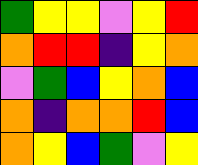[["green", "yellow", "yellow", "violet", "yellow", "red"], ["orange", "red", "red", "indigo", "yellow", "orange"], ["violet", "green", "blue", "yellow", "orange", "blue"], ["orange", "indigo", "orange", "orange", "red", "blue"], ["orange", "yellow", "blue", "green", "violet", "yellow"]]